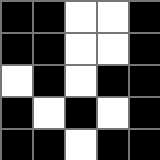[["black", "black", "white", "white", "black"], ["black", "black", "white", "white", "black"], ["white", "black", "white", "black", "black"], ["black", "white", "black", "white", "black"], ["black", "black", "white", "black", "black"]]